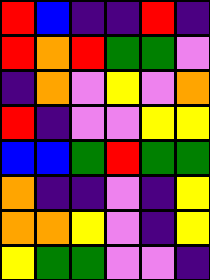[["red", "blue", "indigo", "indigo", "red", "indigo"], ["red", "orange", "red", "green", "green", "violet"], ["indigo", "orange", "violet", "yellow", "violet", "orange"], ["red", "indigo", "violet", "violet", "yellow", "yellow"], ["blue", "blue", "green", "red", "green", "green"], ["orange", "indigo", "indigo", "violet", "indigo", "yellow"], ["orange", "orange", "yellow", "violet", "indigo", "yellow"], ["yellow", "green", "green", "violet", "violet", "indigo"]]